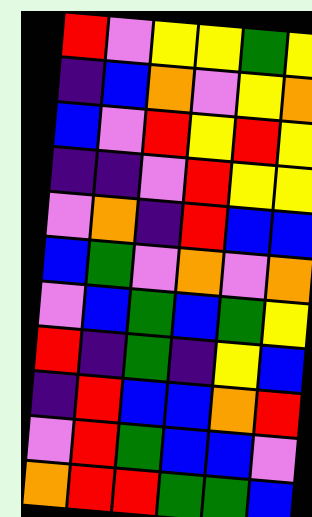[["red", "violet", "yellow", "yellow", "green", "yellow"], ["indigo", "blue", "orange", "violet", "yellow", "orange"], ["blue", "violet", "red", "yellow", "red", "yellow"], ["indigo", "indigo", "violet", "red", "yellow", "yellow"], ["violet", "orange", "indigo", "red", "blue", "blue"], ["blue", "green", "violet", "orange", "violet", "orange"], ["violet", "blue", "green", "blue", "green", "yellow"], ["red", "indigo", "green", "indigo", "yellow", "blue"], ["indigo", "red", "blue", "blue", "orange", "red"], ["violet", "red", "green", "blue", "blue", "violet"], ["orange", "red", "red", "green", "green", "blue"]]